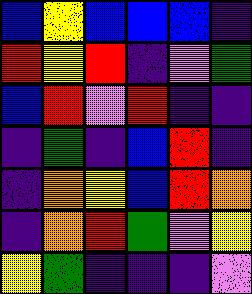[["blue", "yellow", "blue", "blue", "blue", "indigo"], ["red", "yellow", "red", "indigo", "violet", "green"], ["blue", "red", "violet", "red", "indigo", "indigo"], ["indigo", "green", "indigo", "blue", "red", "indigo"], ["indigo", "orange", "yellow", "blue", "red", "orange"], ["indigo", "orange", "red", "green", "violet", "yellow"], ["yellow", "green", "indigo", "indigo", "indigo", "violet"]]